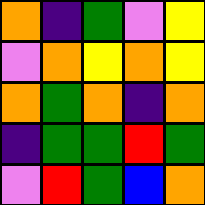[["orange", "indigo", "green", "violet", "yellow"], ["violet", "orange", "yellow", "orange", "yellow"], ["orange", "green", "orange", "indigo", "orange"], ["indigo", "green", "green", "red", "green"], ["violet", "red", "green", "blue", "orange"]]